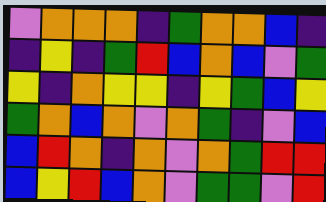[["violet", "orange", "orange", "orange", "indigo", "green", "orange", "orange", "blue", "indigo"], ["indigo", "yellow", "indigo", "green", "red", "blue", "orange", "blue", "violet", "green"], ["yellow", "indigo", "orange", "yellow", "yellow", "indigo", "yellow", "green", "blue", "yellow"], ["green", "orange", "blue", "orange", "violet", "orange", "green", "indigo", "violet", "blue"], ["blue", "red", "orange", "indigo", "orange", "violet", "orange", "green", "red", "red"], ["blue", "yellow", "red", "blue", "orange", "violet", "green", "green", "violet", "red"]]